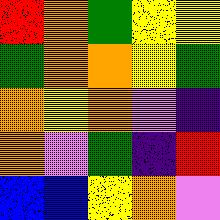[["red", "orange", "green", "yellow", "yellow"], ["green", "orange", "orange", "yellow", "green"], ["orange", "yellow", "orange", "violet", "indigo"], ["orange", "violet", "green", "indigo", "red"], ["blue", "blue", "yellow", "orange", "violet"]]